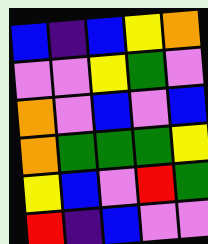[["blue", "indigo", "blue", "yellow", "orange"], ["violet", "violet", "yellow", "green", "violet"], ["orange", "violet", "blue", "violet", "blue"], ["orange", "green", "green", "green", "yellow"], ["yellow", "blue", "violet", "red", "green"], ["red", "indigo", "blue", "violet", "violet"]]